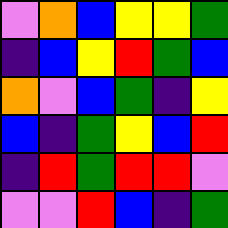[["violet", "orange", "blue", "yellow", "yellow", "green"], ["indigo", "blue", "yellow", "red", "green", "blue"], ["orange", "violet", "blue", "green", "indigo", "yellow"], ["blue", "indigo", "green", "yellow", "blue", "red"], ["indigo", "red", "green", "red", "red", "violet"], ["violet", "violet", "red", "blue", "indigo", "green"]]